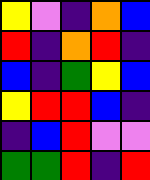[["yellow", "violet", "indigo", "orange", "blue"], ["red", "indigo", "orange", "red", "indigo"], ["blue", "indigo", "green", "yellow", "blue"], ["yellow", "red", "red", "blue", "indigo"], ["indigo", "blue", "red", "violet", "violet"], ["green", "green", "red", "indigo", "red"]]